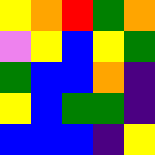[["yellow", "orange", "red", "green", "orange"], ["violet", "yellow", "blue", "yellow", "green"], ["green", "blue", "blue", "orange", "indigo"], ["yellow", "blue", "green", "green", "indigo"], ["blue", "blue", "blue", "indigo", "yellow"]]